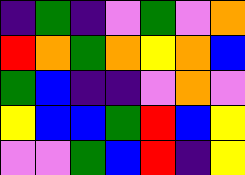[["indigo", "green", "indigo", "violet", "green", "violet", "orange"], ["red", "orange", "green", "orange", "yellow", "orange", "blue"], ["green", "blue", "indigo", "indigo", "violet", "orange", "violet"], ["yellow", "blue", "blue", "green", "red", "blue", "yellow"], ["violet", "violet", "green", "blue", "red", "indigo", "yellow"]]